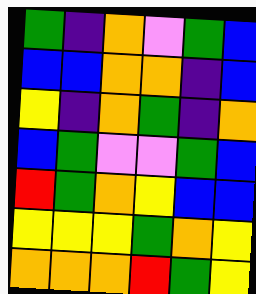[["green", "indigo", "orange", "violet", "green", "blue"], ["blue", "blue", "orange", "orange", "indigo", "blue"], ["yellow", "indigo", "orange", "green", "indigo", "orange"], ["blue", "green", "violet", "violet", "green", "blue"], ["red", "green", "orange", "yellow", "blue", "blue"], ["yellow", "yellow", "yellow", "green", "orange", "yellow"], ["orange", "orange", "orange", "red", "green", "yellow"]]